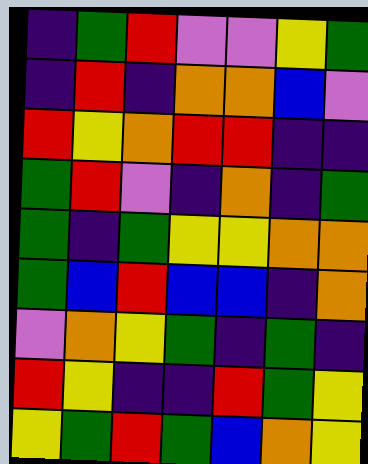[["indigo", "green", "red", "violet", "violet", "yellow", "green"], ["indigo", "red", "indigo", "orange", "orange", "blue", "violet"], ["red", "yellow", "orange", "red", "red", "indigo", "indigo"], ["green", "red", "violet", "indigo", "orange", "indigo", "green"], ["green", "indigo", "green", "yellow", "yellow", "orange", "orange"], ["green", "blue", "red", "blue", "blue", "indigo", "orange"], ["violet", "orange", "yellow", "green", "indigo", "green", "indigo"], ["red", "yellow", "indigo", "indigo", "red", "green", "yellow"], ["yellow", "green", "red", "green", "blue", "orange", "yellow"]]